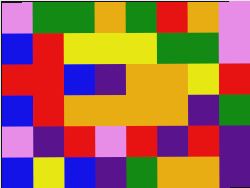[["violet", "green", "green", "orange", "green", "red", "orange", "violet"], ["blue", "red", "yellow", "yellow", "yellow", "green", "green", "violet"], ["red", "red", "blue", "indigo", "orange", "orange", "yellow", "red"], ["blue", "red", "orange", "orange", "orange", "orange", "indigo", "green"], ["violet", "indigo", "red", "violet", "red", "indigo", "red", "indigo"], ["blue", "yellow", "blue", "indigo", "green", "orange", "orange", "indigo"]]